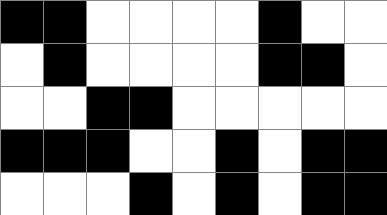[["black", "black", "white", "white", "white", "white", "black", "white", "white"], ["white", "black", "white", "white", "white", "white", "black", "black", "white"], ["white", "white", "black", "black", "white", "white", "white", "white", "white"], ["black", "black", "black", "white", "white", "black", "white", "black", "black"], ["white", "white", "white", "black", "white", "black", "white", "black", "black"]]